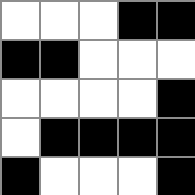[["white", "white", "white", "black", "black"], ["black", "black", "white", "white", "white"], ["white", "white", "white", "white", "black"], ["white", "black", "black", "black", "black"], ["black", "white", "white", "white", "black"]]